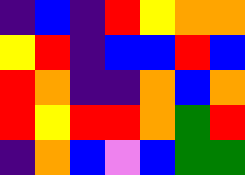[["indigo", "blue", "indigo", "red", "yellow", "orange", "orange"], ["yellow", "red", "indigo", "blue", "blue", "red", "blue"], ["red", "orange", "indigo", "indigo", "orange", "blue", "orange"], ["red", "yellow", "red", "red", "orange", "green", "red"], ["indigo", "orange", "blue", "violet", "blue", "green", "green"]]